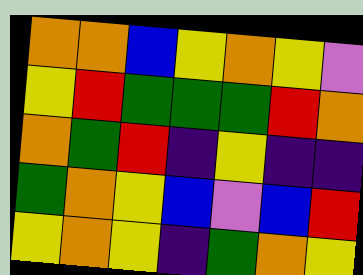[["orange", "orange", "blue", "yellow", "orange", "yellow", "violet"], ["yellow", "red", "green", "green", "green", "red", "orange"], ["orange", "green", "red", "indigo", "yellow", "indigo", "indigo"], ["green", "orange", "yellow", "blue", "violet", "blue", "red"], ["yellow", "orange", "yellow", "indigo", "green", "orange", "yellow"]]